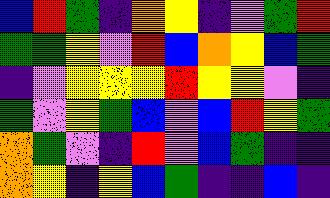[["blue", "red", "green", "indigo", "orange", "yellow", "indigo", "violet", "green", "red"], ["green", "green", "yellow", "violet", "red", "blue", "orange", "yellow", "blue", "green"], ["indigo", "violet", "yellow", "yellow", "yellow", "red", "yellow", "yellow", "violet", "indigo"], ["green", "violet", "yellow", "green", "blue", "violet", "blue", "red", "yellow", "green"], ["orange", "green", "violet", "indigo", "red", "violet", "blue", "green", "indigo", "indigo"], ["orange", "yellow", "indigo", "yellow", "blue", "green", "indigo", "indigo", "blue", "indigo"]]